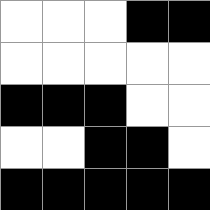[["white", "white", "white", "black", "black"], ["white", "white", "white", "white", "white"], ["black", "black", "black", "white", "white"], ["white", "white", "black", "black", "white"], ["black", "black", "black", "black", "black"]]